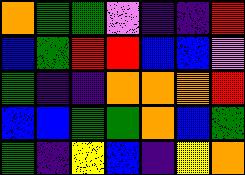[["orange", "green", "green", "violet", "indigo", "indigo", "red"], ["blue", "green", "red", "red", "blue", "blue", "violet"], ["green", "indigo", "indigo", "orange", "orange", "orange", "red"], ["blue", "blue", "green", "green", "orange", "blue", "green"], ["green", "indigo", "yellow", "blue", "indigo", "yellow", "orange"]]